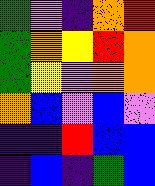[["green", "violet", "indigo", "orange", "red"], ["green", "orange", "yellow", "red", "orange"], ["green", "yellow", "violet", "orange", "orange"], ["orange", "blue", "violet", "blue", "violet"], ["indigo", "indigo", "red", "blue", "blue"], ["indigo", "blue", "indigo", "green", "blue"]]